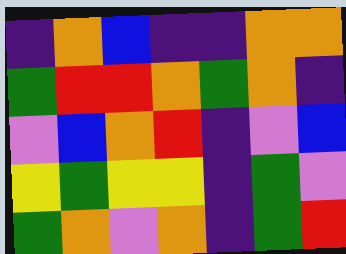[["indigo", "orange", "blue", "indigo", "indigo", "orange", "orange"], ["green", "red", "red", "orange", "green", "orange", "indigo"], ["violet", "blue", "orange", "red", "indigo", "violet", "blue"], ["yellow", "green", "yellow", "yellow", "indigo", "green", "violet"], ["green", "orange", "violet", "orange", "indigo", "green", "red"]]